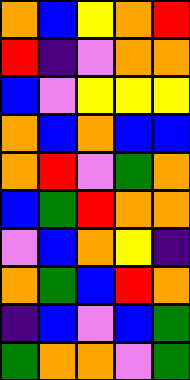[["orange", "blue", "yellow", "orange", "red"], ["red", "indigo", "violet", "orange", "orange"], ["blue", "violet", "yellow", "yellow", "yellow"], ["orange", "blue", "orange", "blue", "blue"], ["orange", "red", "violet", "green", "orange"], ["blue", "green", "red", "orange", "orange"], ["violet", "blue", "orange", "yellow", "indigo"], ["orange", "green", "blue", "red", "orange"], ["indigo", "blue", "violet", "blue", "green"], ["green", "orange", "orange", "violet", "green"]]